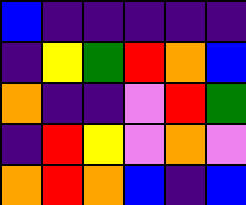[["blue", "indigo", "indigo", "indigo", "indigo", "indigo"], ["indigo", "yellow", "green", "red", "orange", "blue"], ["orange", "indigo", "indigo", "violet", "red", "green"], ["indigo", "red", "yellow", "violet", "orange", "violet"], ["orange", "red", "orange", "blue", "indigo", "blue"]]